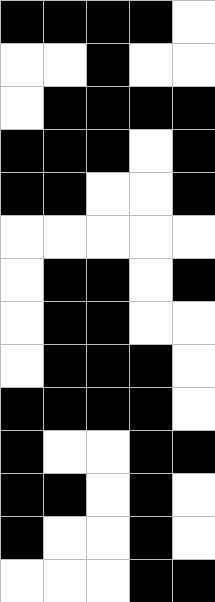[["black", "black", "black", "black", "white"], ["white", "white", "black", "white", "white"], ["white", "black", "black", "black", "black"], ["black", "black", "black", "white", "black"], ["black", "black", "white", "white", "black"], ["white", "white", "white", "white", "white"], ["white", "black", "black", "white", "black"], ["white", "black", "black", "white", "white"], ["white", "black", "black", "black", "white"], ["black", "black", "black", "black", "white"], ["black", "white", "white", "black", "black"], ["black", "black", "white", "black", "white"], ["black", "white", "white", "black", "white"], ["white", "white", "white", "black", "black"]]